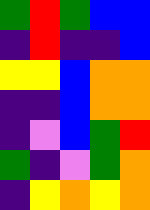[["green", "red", "green", "blue", "blue"], ["indigo", "red", "indigo", "indigo", "blue"], ["yellow", "yellow", "blue", "orange", "orange"], ["indigo", "indigo", "blue", "orange", "orange"], ["indigo", "violet", "blue", "green", "red"], ["green", "indigo", "violet", "green", "orange"], ["indigo", "yellow", "orange", "yellow", "orange"]]